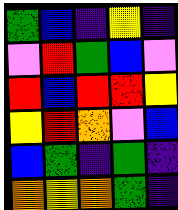[["green", "blue", "indigo", "yellow", "indigo"], ["violet", "red", "green", "blue", "violet"], ["red", "blue", "red", "red", "yellow"], ["yellow", "red", "orange", "violet", "blue"], ["blue", "green", "indigo", "green", "indigo"], ["orange", "yellow", "orange", "green", "indigo"]]